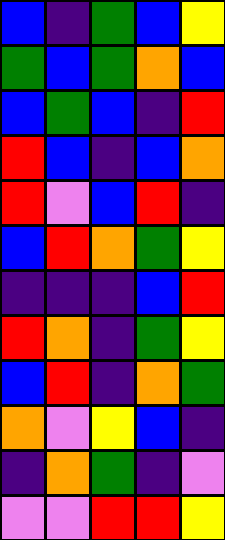[["blue", "indigo", "green", "blue", "yellow"], ["green", "blue", "green", "orange", "blue"], ["blue", "green", "blue", "indigo", "red"], ["red", "blue", "indigo", "blue", "orange"], ["red", "violet", "blue", "red", "indigo"], ["blue", "red", "orange", "green", "yellow"], ["indigo", "indigo", "indigo", "blue", "red"], ["red", "orange", "indigo", "green", "yellow"], ["blue", "red", "indigo", "orange", "green"], ["orange", "violet", "yellow", "blue", "indigo"], ["indigo", "orange", "green", "indigo", "violet"], ["violet", "violet", "red", "red", "yellow"]]